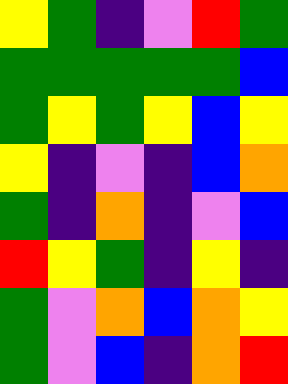[["yellow", "green", "indigo", "violet", "red", "green"], ["green", "green", "green", "green", "green", "blue"], ["green", "yellow", "green", "yellow", "blue", "yellow"], ["yellow", "indigo", "violet", "indigo", "blue", "orange"], ["green", "indigo", "orange", "indigo", "violet", "blue"], ["red", "yellow", "green", "indigo", "yellow", "indigo"], ["green", "violet", "orange", "blue", "orange", "yellow"], ["green", "violet", "blue", "indigo", "orange", "red"]]